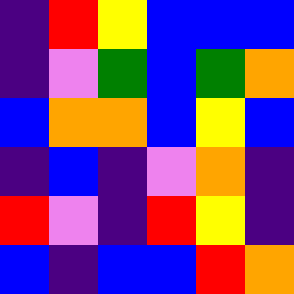[["indigo", "red", "yellow", "blue", "blue", "blue"], ["indigo", "violet", "green", "blue", "green", "orange"], ["blue", "orange", "orange", "blue", "yellow", "blue"], ["indigo", "blue", "indigo", "violet", "orange", "indigo"], ["red", "violet", "indigo", "red", "yellow", "indigo"], ["blue", "indigo", "blue", "blue", "red", "orange"]]